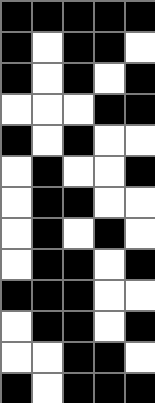[["black", "black", "black", "black", "black"], ["black", "white", "black", "black", "white"], ["black", "white", "black", "white", "black"], ["white", "white", "white", "black", "black"], ["black", "white", "black", "white", "white"], ["white", "black", "white", "white", "black"], ["white", "black", "black", "white", "white"], ["white", "black", "white", "black", "white"], ["white", "black", "black", "white", "black"], ["black", "black", "black", "white", "white"], ["white", "black", "black", "white", "black"], ["white", "white", "black", "black", "white"], ["black", "white", "black", "black", "black"]]